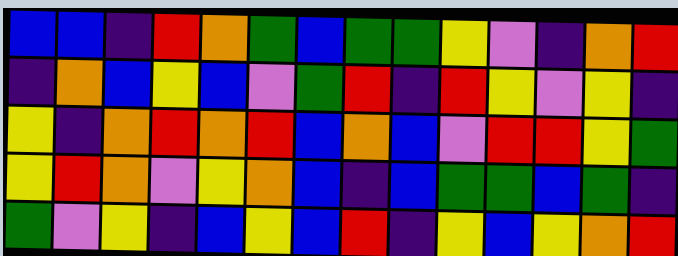[["blue", "blue", "indigo", "red", "orange", "green", "blue", "green", "green", "yellow", "violet", "indigo", "orange", "red"], ["indigo", "orange", "blue", "yellow", "blue", "violet", "green", "red", "indigo", "red", "yellow", "violet", "yellow", "indigo"], ["yellow", "indigo", "orange", "red", "orange", "red", "blue", "orange", "blue", "violet", "red", "red", "yellow", "green"], ["yellow", "red", "orange", "violet", "yellow", "orange", "blue", "indigo", "blue", "green", "green", "blue", "green", "indigo"], ["green", "violet", "yellow", "indigo", "blue", "yellow", "blue", "red", "indigo", "yellow", "blue", "yellow", "orange", "red"]]